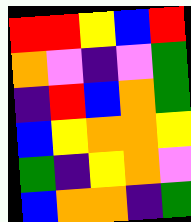[["red", "red", "yellow", "blue", "red"], ["orange", "violet", "indigo", "violet", "green"], ["indigo", "red", "blue", "orange", "green"], ["blue", "yellow", "orange", "orange", "yellow"], ["green", "indigo", "yellow", "orange", "violet"], ["blue", "orange", "orange", "indigo", "green"]]